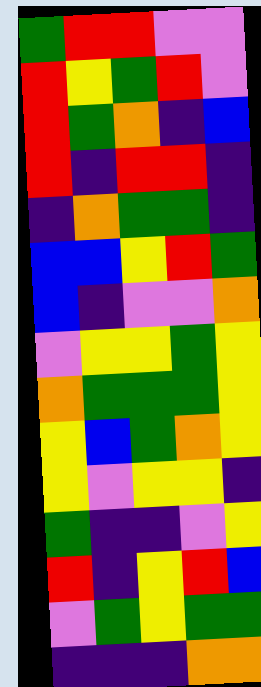[["green", "red", "red", "violet", "violet"], ["red", "yellow", "green", "red", "violet"], ["red", "green", "orange", "indigo", "blue"], ["red", "indigo", "red", "red", "indigo"], ["indigo", "orange", "green", "green", "indigo"], ["blue", "blue", "yellow", "red", "green"], ["blue", "indigo", "violet", "violet", "orange"], ["violet", "yellow", "yellow", "green", "yellow"], ["orange", "green", "green", "green", "yellow"], ["yellow", "blue", "green", "orange", "yellow"], ["yellow", "violet", "yellow", "yellow", "indigo"], ["green", "indigo", "indigo", "violet", "yellow"], ["red", "indigo", "yellow", "red", "blue"], ["violet", "green", "yellow", "green", "green"], ["indigo", "indigo", "indigo", "orange", "orange"]]